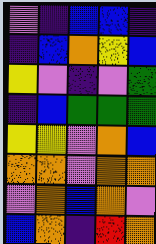[["violet", "indigo", "blue", "blue", "indigo"], ["indigo", "blue", "orange", "yellow", "blue"], ["yellow", "violet", "indigo", "violet", "green"], ["indigo", "blue", "green", "green", "green"], ["yellow", "yellow", "violet", "orange", "blue"], ["orange", "orange", "violet", "orange", "orange"], ["violet", "orange", "blue", "orange", "violet"], ["blue", "orange", "indigo", "red", "orange"]]